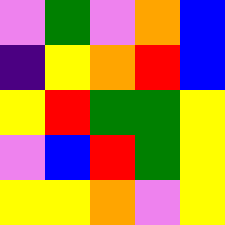[["violet", "green", "violet", "orange", "blue"], ["indigo", "yellow", "orange", "red", "blue"], ["yellow", "red", "green", "green", "yellow"], ["violet", "blue", "red", "green", "yellow"], ["yellow", "yellow", "orange", "violet", "yellow"]]